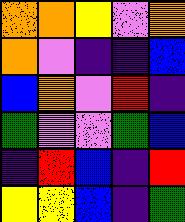[["orange", "orange", "yellow", "violet", "orange"], ["orange", "violet", "indigo", "indigo", "blue"], ["blue", "orange", "violet", "red", "indigo"], ["green", "violet", "violet", "green", "blue"], ["indigo", "red", "blue", "indigo", "red"], ["yellow", "yellow", "blue", "indigo", "green"]]